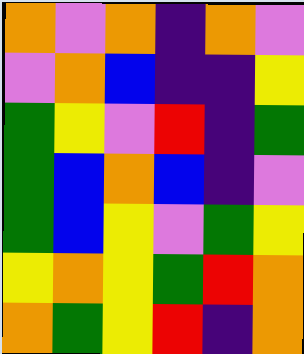[["orange", "violet", "orange", "indigo", "orange", "violet"], ["violet", "orange", "blue", "indigo", "indigo", "yellow"], ["green", "yellow", "violet", "red", "indigo", "green"], ["green", "blue", "orange", "blue", "indigo", "violet"], ["green", "blue", "yellow", "violet", "green", "yellow"], ["yellow", "orange", "yellow", "green", "red", "orange"], ["orange", "green", "yellow", "red", "indigo", "orange"]]